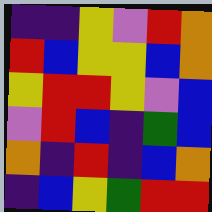[["indigo", "indigo", "yellow", "violet", "red", "orange"], ["red", "blue", "yellow", "yellow", "blue", "orange"], ["yellow", "red", "red", "yellow", "violet", "blue"], ["violet", "red", "blue", "indigo", "green", "blue"], ["orange", "indigo", "red", "indigo", "blue", "orange"], ["indigo", "blue", "yellow", "green", "red", "red"]]